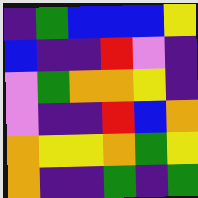[["indigo", "green", "blue", "blue", "blue", "yellow"], ["blue", "indigo", "indigo", "red", "violet", "indigo"], ["violet", "green", "orange", "orange", "yellow", "indigo"], ["violet", "indigo", "indigo", "red", "blue", "orange"], ["orange", "yellow", "yellow", "orange", "green", "yellow"], ["orange", "indigo", "indigo", "green", "indigo", "green"]]